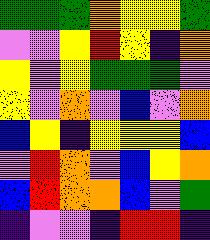[["green", "green", "green", "orange", "yellow", "yellow", "green"], ["violet", "violet", "yellow", "red", "yellow", "indigo", "orange"], ["yellow", "violet", "yellow", "green", "green", "green", "violet"], ["yellow", "violet", "orange", "violet", "blue", "violet", "orange"], ["blue", "yellow", "indigo", "yellow", "yellow", "yellow", "blue"], ["violet", "red", "orange", "violet", "blue", "yellow", "orange"], ["blue", "red", "orange", "orange", "blue", "violet", "green"], ["indigo", "violet", "violet", "indigo", "red", "red", "indigo"]]